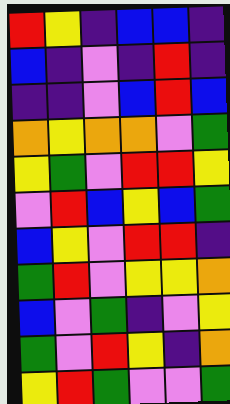[["red", "yellow", "indigo", "blue", "blue", "indigo"], ["blue", "indigo", "violet", "indigo", "red", "indigo"], ["indigo", "indigo", "violet", "blue", "red", "blue"], ["orange", "yellow", "orange", "orange", "violet", "green"], ["yellow", "green", "violet", "red", "red", "yellow"], ["violet", "red", "blue", "yellow", "blue", "green"], ["blue", "yellow", "violet", "red", "red", "indigo"], ["green", "red", "violet", "yellow", "yellow", "orange"], ["blue", "violet", "green", "indigo", "violet", "yellow"], ["green", "violet", "red", "yellow", "indigo", "orange"], ["yellow", "red", "green", "violet", "violet", "green"]]